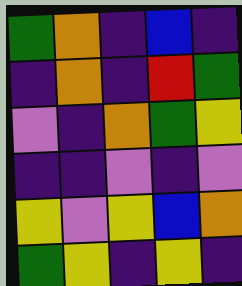[["green", "orange", "indigo", "blue", "indigo"], ["indigo", "orange", "indigo", "red", "green"], ["violet", "indigo", "orange", "green", "yellow"], ["indigo", "indigo", "violet", "indigo", "violet"], ["yellow", "violet", "yellow", "blue", "orange"], ["green", "yellow", "indigo", "yellow", "indigo"]]